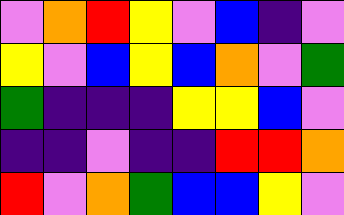[["violet", "orange", "red", "yellow", "violet", "blue", "indigo", "violet"], ["yellow", "violet", "blue", "yellow", "blue", "orange", "violet", "green"], ["green", "indigo", "indigo", "indigo", "yellow", "yellow", "blue", "violet"], ["indigo", "indigo", "violet", "indigo", "indigo", "red", "red", "orange"], ["red", "violet", "orange", "green", "blue", "blue", "yellow", "violet"]]